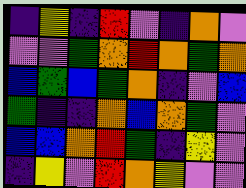[["indigo", "yellow", "indigo", "red", "violet", "indigo", "orange", "violet"], ["violet", "violet", "green", "orange", "red", "orange", "green", "orange"], ["blue", "green", "blue", "green", "orange", "indigo", "violet", "blue"], ["green", "indigo", "indigo", "orange", "blue", "orange", "green", "violet"], ["blue", "blue", "orange", "red", "green", "indigo", "yellow", "violet"], ["indigo", "yellow", "violet", "red", "orange", "yellow", "violet", "violet"]]